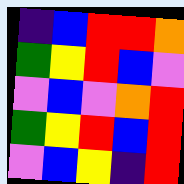[["indigo", "blue", "red", "red", "orange"], ["green", "yellow", "red", "blue", "violet"], ["violet", "blue", "violet", "orange", "red"], ["green", "yellow", "red", "blue", "red"], ["violet", "blue", "yellow", "indigo", "red"]]